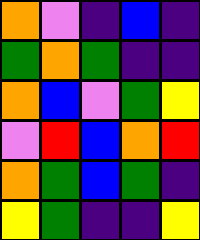[["orange", "violet", "indigo", "blue", "indigo"], ["green", "orange", "green", "indigo", "indigo"], ["orange", "blue", "violet", "green", "yellow"], ["violet", "red", "blue", "orange", "red"], ["orange", "green", "blue", "green", "indigo"], ["yellow", "green", "indigo", "indigo", "yellow"]]